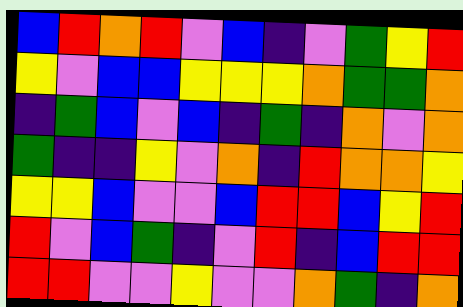[["blue", "red", "orange", "red", "violet", "blue", "indigo", "violet", "green", "yellow", "red"], ["yellow", "violet", "blue", "blue", "yellow", "yellow", "yellow", "orange", "green", "green", "orange"], ["indigo", "green", "blue", "violet", "blue", "indigo", "green", "indigo", "orange", "violet", "orange"], ["green", "indigo", "indigo", "yellow", "violet", "orange", "indigo", "red", "orange", "orange", "yellow"], ["yellow", "yellow", "blue", "violet", "violet", "blue", "red", "red", "blue", "yellow", "red"], ["red", "violet", "blue", "green", "indigo", "violet", "red", "indigo", "blue", "red", "red"], ["red", "red", "violet", "violet", "yellow", "violet", "violet", "orange", "green", "indigo", "orange"]]